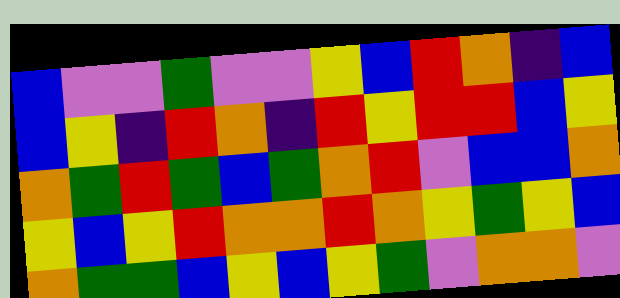[["blue", "violet", "violet", "green", "violet", "violet", "yellow", "blue", "red", "orange", "indigo", "blue"], ["blue", "yellow", "indigo", "red", "orange", "indigo", "red", "yellow", "red", "red", "blue", "yellow"], ["orange", "green", "red", "green", "blue", "green", "orange", "red", "violet", "blue", "blue", "orange"], ["yellow", "blue", "yellow", "red", "orange", "orange", "red", "orange", "yellow", "green", "yellow", "blue"], ["orange", "green", "green", "blue", "yellow", "blue", "yellow", "green", "violet", "orange", "orange", "violet"]]